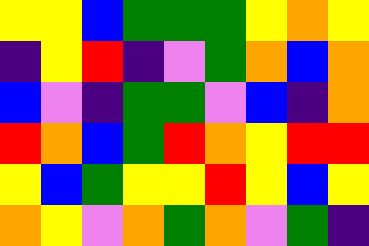[["yellow", "yellow", "blue", "green", "green", "green", "yellow", "orange", "yellow"], ["indigo", "yellow", "red", "indigo", "violet", "green", "orange", "blue", "orange"], ["blue", "violet", "indigo", "green", "green", "violet", "blue", "indigo", "orange"], ["red", "orange", "blue", "green", "red", "orange", "yellow", "red", "red"], ["yellow", "blue", "green", "yellow", "yellow", "red", "yellow", "blue", "yellow"], ["orange", "yellow", "violet", "orange", "green", "orange", "violet", "green", "indigo"]]